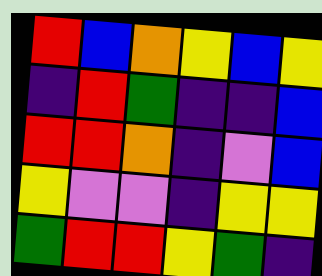[["red", "blue", "orange", "yellow", "blue", "yellow"], ["indigo", "red", "green", "indigo", "indigo", "blue"], ["red", "red", "orange", "indigo", "violet", "blue"], ["yellow", "violet", "violet", "indigo", "yellow", "yellow"], ["green", "red", "red", "yellow", "green", "indigo"]]